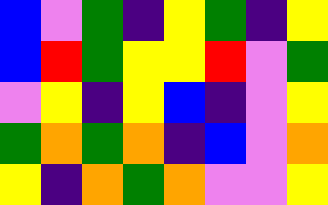[["blue", "violet", "green", "indigo", "yellow", "green", "indigo", "yellow"], ["blue", "red", "green", "yellow", "yellow", "red", "violet", "green"], ["violet", "yellow", "indigo", "yellow", "blue", "indigo", "violet", "yellow"], ["green", "orange", "green", "orange", "indigo", "blue", "violet", "orange"], ["yellow", "indigo", "orange", "green", "orange", "violet", "violet", "yellow"]]